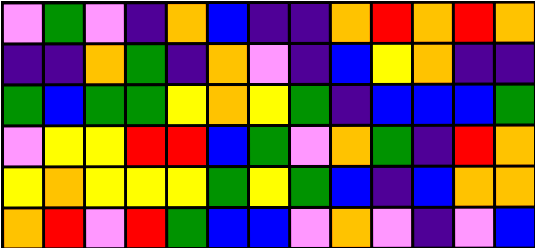[["violet", "green", "violet", "indigo", "orange", "blue", "indigo", "indigo", "orange", "red", "orange", "red", "orange"], ["indigo", "indigo", "orange", "green", "indigo", "orange", "violet", "indigo", "blue", "yellow", "orange", "indigo", "indigo"], ["green", "blue", "green", "green", "yellow", "orange", "yellow", "green", "indigo", "blue", "blue", "blue", "green"], ["violet", "yellow", "yellow", "red", "red", "blue", "green", "violet", "orange", "green", "indigo", "red", "orange"], ["yellow", "orange", "yellow", "yellow", "yellow", "green", "yellow", "green", "blue", "indigo", "blue", "orange", "orange"], ["orange", "red", "violet", "red", "green", "blue", "blue", "violet", "orange", "violet", "indigo", "violet", "blue"]]